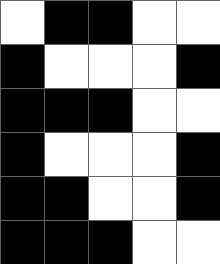[["white", "black", "black", "white", "white"], ["black", "white", "white", "white", "black"], ["black", "black", "black", "white", "white"], ["black", "white", "white", "white", "black"], ["black", "black", "white", "white", "black"], ["black", "black", "black", "white", "white"]]